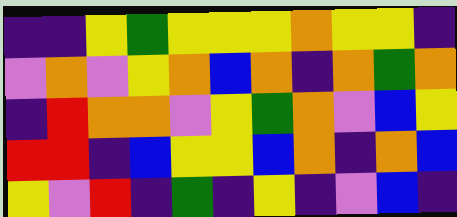[["indigo", "indigo", "yellow", "green", "yellow", "yellow", "yellow", "orange", "yellow", "yellow", "indigo"], ["violet", "orange", "violet", "yellow", "orange", "blue", "orange", "indigo", "orange", "green", "orange"], ["indigo", "red", "orange", "orange", "violet", "yellow", "green", "orange", "violet", "blue", "yellow"], ["red", "red", "indigo", "blue", "yellow", "yellow", "blue", "orange", "indigo", "orange", "blue"], ["yellow", "violet", "red", "indigo", "green", "indigo", "yellow", "indigo", "violet", "blue", "indigo"]]